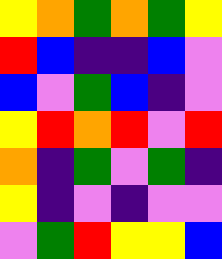[["yellow", "orange", "green", "orange", "green", "yellow"], ["red", "blue", "indigo", "indigo", "blue", "violet"], ["blue", "violet", "green", "blue", "indigo", "violet"], ["yellow", "red", "orange", "red", "violet", "red"], ["orange", "indigo", "green", "violet", "green", "indigo"], ["yellow", "indigo", "violet", "indigo", "violet", "violet"], ["violet", "green", "red", "yellow", "yellow", "blue"]]